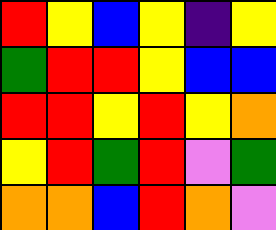[["red", "yellow", "blue", "yellow", "indigo", "yellow"], ["green", "red", "red", "yellow", "blue", "blue"], ["red", "red", "yellow", "red", "yellow", "orange"], ["yellow", "red", "green", "red", "violet", "green"], ["orange", "orange", "blue", "red", "orange", "violet"]]